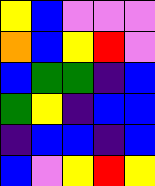[["yellow", "blue", "violet", "violet", "violet"], ["orange", "blue", "yellow", "red", "violet"], ["blue", "green", "green", "indigo", "blue"], ["green", "yellow", "indigo", "blue", "blue"], ["indigo", "blue", "blue", "indigo", "blue"], ["blue", "violet", "yellow", "red", "yellow"]]